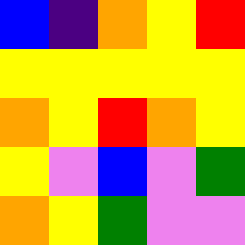[["blue", "indigo", "orange", "yellow", "red"], ["yellow", "yellow", "yellow", "yellow", "yellow"], ["orange", "yellow", "red", "orange", "yellow"], ["yellow", "violet", "blue", "violet", "green"], ["orange", "yellow", "green", "violet", "violet"]]